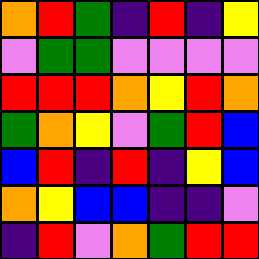[["orange", "red", "green", "indigo", "red", "indigo", "yellow"], ["violet", "green", "green", "violet", "violet", "violet", "violet"], ["red", "red", "red", "orange", "yellow", "red", "orange"], ["green", "orange", "yellow", "violet", "green", "red", "blue"], ["blue", "red", "indigo", "red", "indigo", "yellow", "blue"], ["orange", "yellow", "blue", "blue", "indigo", "indigo", "violet"], ["indigo", "red", "violet", "orange", "green", "red", "red"]]